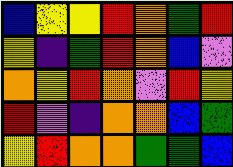[["blue", "yellow", "yellow", "red", "orange", "green", "red"], ["yellow", "indigo", "green", "red", "orange", "blue", "violet"], ["orange", "yellow", "red", "orange", "violet", "red", "yellow"], ["red", "violet", "indigo", "orange", "orange", "blue", "green"], ["yellow", "red", "orange", "orange", "green", "green", "blue"]]